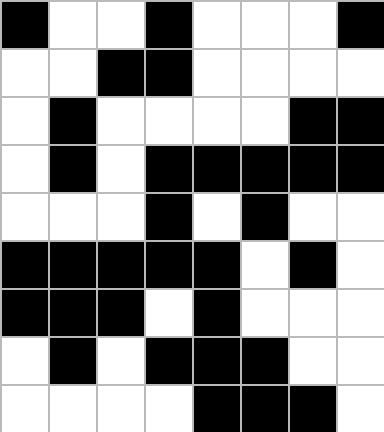[["black", "white", "white", "black", "white", "white", "white", "black"], ["white", "white", "black", "black", "white", "white", "white", "white"], ["white", "black", "white", "white", "white", "white", "black", "black"], ["white", "black", "white", "black", "black", "black", "black", "black"], ["white", "white", "white", "black", "white", "black", "white", "white"], ["black", "black", "black", "black", "black", "white", "black", "white"], ["black", "black", "black", "white", "black", "white", "white", "white"], ["white", "black", "white", "black", "black", "black", "white", "white"], ["white", "white", "white", "white", "black", "black", "black", "white"]]